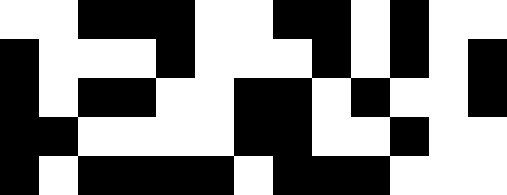[["white", "white", "black", "black", "black", "white", "white", "black", "black", "white", "black", "white", "white"], ["black", "white", "white", "white", "black", "white", "white", "white", "black", "white", "black", "white", "black"], ["black", "white", "black", "black", "white", "white", "black", "black", "white", "black", "white", "white", "black"], ["black", "black", "white", "white", "white", "white", "black", "black", "white", "white", "black", "white", "white"], ["black", "white", "black", "black", "black", "black", "white", "black", "black", "black", "white", "white", "white"]]